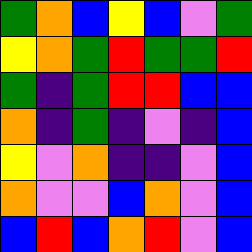[["green", "orange", "blue", "yellow", "blue", "violet", "green"], ["yellow", "orange", "green", "red", "green", "green", "red"], ["green", "indigo", "green", "red", "red", "blue", "blue"], ["orange", "indigo", "green", "indigo", "violet", "indigo", "blue"], ["yellow", "violet", "orange", "indigo", "indigo", "violet", "blue"], ["orange", "violet", "violet", "blue", "orange", "violet", "blue"], ["blue", "red", "blue", "orange", "red", "violet", "blue"]]